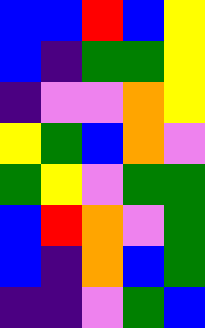[["blue", "blue", "red", "blue", "yellow"], ["blue", "indigo", "green", "green", "yellow"], ["indigo", "violet", "violet", "orange", "yellow"], ["yellow", "green", "blue", "orange", "violet"], ["green", "yellow", "violet", "green", "green"], ["blue", "red", "orange", "violet", "green"], ["blue", "indigo", "orange", "blue", "green"], ["indigo", "indigo", "violet", "green", "blue"]]